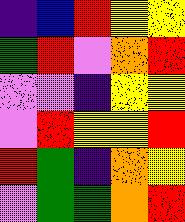[["indigo", "blue", "red", "yellow", "yellow"], ["green", "red", "violet", "orange", "red"], ["violet", "violet", "indigo", "yellow", "yellow"], ["violet", "red", "yellow", "yellow", "red"], ["red", "green", "indigo", "orange", "yellow"], ["violet", "green", "green", "orange", "red"]]